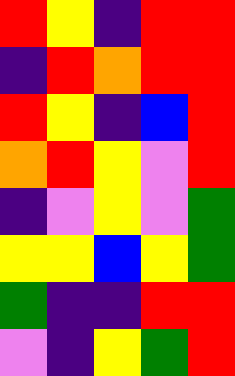[["red", "yellow", "indigo", "red", "red"], ["indigo", "red", "orange", "red", "red"], ["red", "yellow", "indigo", "blue", "red"], ["orange", "red", "yellow", "violet", "red"], ["indigo", "violet", "yellow", "violet", "green"], ["yellow", "yellow", "blue", "yellow", "green"], ["green", "indigo", "indigo", "red", "red"], ["violet", "indigo", "yellow", "green", "red"]]